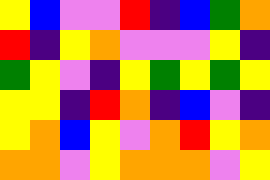[["yellow", "blue", "violet", "violet", "red", "indigo", "blue", "green", "orange"], ["red", "indigo", "yellow", "orange", "violet", "violet", "violet", "yellow", "indigo"], ["green", "yellow", "violet", "indigo", "yellow", "green", "yellow", "green", "yellow"], ["yellow", "yellow", "indigo", "red", "orange", "indigo", "blue", "violet", "indigo"], ["yellow", "orange", "blue", "yellow", "violet", "orange", "red", "yellow", "orange"], ["orange", "orange", "violet", "yellow", "orange", "orange", "orange", "violet", "yellow"]]